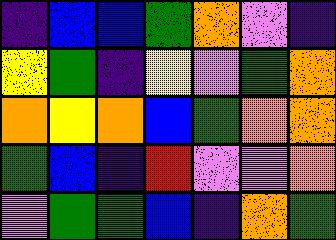[["indigo", "blue", "blue", "green", "orange", "violet", "indigo"], ["yellow", "green", "indigo", "yellow", "violet", "green", "orange"], ["orange", "yellow", "orange", "blue", "green", "orange", "orange"], ["green", "blue", "indigo", "red", "violet", "violet", "orange"], ["violet", "green", "green", "blue", "indigo", "orange", "green"]]